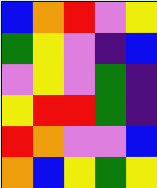[["blue", "orange", "red", "violet", "yellow"], ["green", "yellow", "violet", "indigo", "blue"], ["violet", "yellow", "violet", "green", "indigo"], ["yellow", "red", "red", "green", "indigo"], ["red", "orange", "violet", "violet", "blue"], ["orange", "blue", "yellow", "green", "yellow"]]